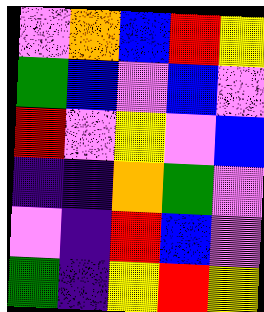[["violet", "orange", "blue", "red", "yellow"], ["green", "blue", "violet", "blue", "violet"], ["red", "violet", "yellow", "violet", "blue"], ["indigo", "indigo", "orange", "green", "violet"], ["violet", "indigo", "red", "blue", "violet"], ["green", "indigo", "yellow", "red", "yellow"]]